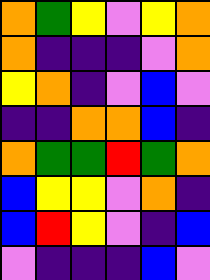[["orange", "green", "yellow", "violet", "yellow", "orange"], ["orange", "indigo", "indigo", "indigo", "violet", "orange"], ["yellow", "orange", "indigo", "violet", "blue", "violet"], ["indigo", "indigo", "orange", "orange", "blue", "indigo"], ["orange", "green", "green", "red", "green", "orange"], ["blue", "yellow", "yellow", "violet", "orange", "indigo"], ["blue", "red", "yellow", "violet", "indigo", "blue"], ["violet", "indigo", "indigo", "indigo", "blue", "violet"]]